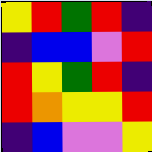[["yellow", "red", "green", "red", "indigo"], ["indigo", "blue", "blue", "violet", "red"], ["red", "yellow", "green", "red", "indigo"], ["red", "orange", "yellow", "yellow", "red"], ["indigo", "blue", "violet", "violet", "yellow"]]